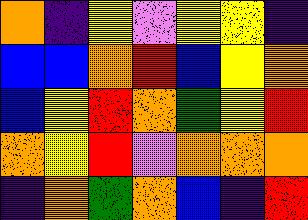[["orange", "indigo", "yellow", "violet", "yellow", "yellow", "indigo"], ["blue", "blue", "orange", "red", "blue", "yellow", "orange"], ["blue", "yellow", "red", "orange", "green", "yellow", "red"], ["orange", "yellow", "red", "violet", "orange", "orange", "orange"], ["indigo", "orange", "green", "orange", "blue", "indigo", "red"]]